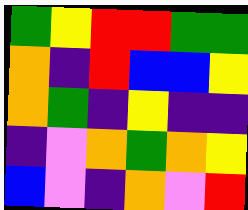[["green", "yellow", "red", "red", "green", "green"], ["orange", "indigo", "red", "blue", "blue", "yellow"], ["orange", "green", "indigo", "yellow", "indigo", "indigo"], ["indigo", "violet", "orange", "green", "orange", "yellow"], ["blue", "violet", "indigo", "orange", "violet", "red"]]